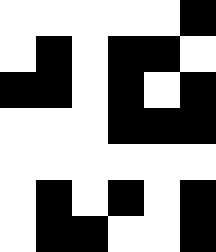[["white", "white", "white", "white", "white", "black"], ["white", "black", "white", "black", "black", "white"], ["black", "black", "white", "black", "white", "black"], ["white", "white", "white", "black", "black", "black"], ["white", "white", "white", "white", "white", "white"], ["white", "black", "white", "black", "white", "black"], ["white", "black", "black", "white", "white", "black"]]